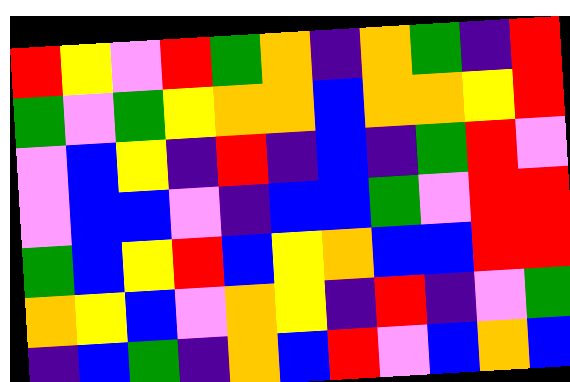[["red", "yellow", "violet", "red", "green", "orange", "indigo", "orange", "green", "indigo", "red"], ["green", "violet", "green", "yellow", "orange", "orange", "blue", "orange", "orange", "yellow", "red"], ["violet", "blue", "yellow", "indigo", "red", "indigo", "blue", "indigo", "green", "red", "violet"], ["violet", "blue", "blue", "violet", "indigo", "blue", "blue", "green", "violet", "red", "red"], ["green", "blue", "yellow", "red", "blue", "yellow", "orange", "blue", "blue", "red", "red"], ["orange", "yellow", "blue", "violet", "orange", "yellow", "indigo", "red", "indigo", "violet", "green"], ["indigo", "blue", "green", "indigo", "orange", "blue", "red", "violet", "blue", "orange", "blue"]]